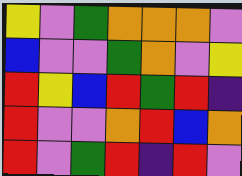[["yellow", "violet", "green", "orange", "orange", "orange", "violet"], ["blue", "violet", "violet", "green", "orange", "violet", "yellow"], ["red", "yellow", "blue", "red", "green", "red", "indigo"], ["red", "violet", "violet", "orange", "red", "blue", "orange"], ["red", "violet", "green", "red", "indigo", "red", "violet"]]